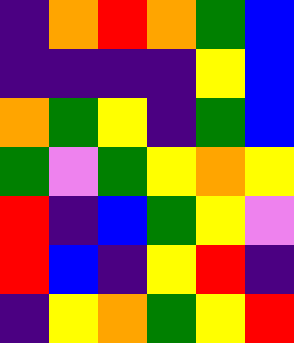[["indigo", "orange", "red", "orange", "green", "blue"], ["indigo", "indigo", "indigo", "indigo", "yellow", "blue"], ["orange", "green", "yellow", "indigo", "green", "blue"], ["green", "violet", "green", "yellow", "orange", "yellow"], ["red", "indigo", "blue", "green", "yellow", "violet"], ["red", "blue", "indigo", "yellow", "red", "indigo"], ["indigo", "yellow", "orange", "green", "yellow", "red"]]